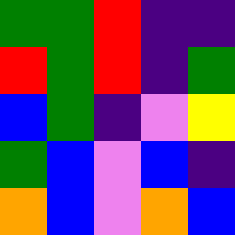[["green", "green", "red", "indigo", "indigo"], ["red", "green", "red", "indigo", "green"], ["blue", "green", "indigo", "violet", "yellow"], ["green", "blue", "violet", "blue", "indigo"], ["orange", "blue", "violet", "orange", "blue"]]